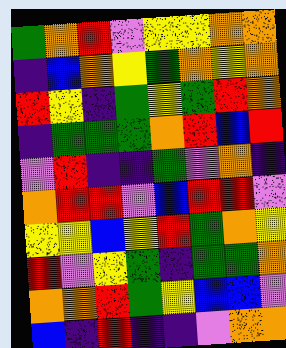[["green", "orange", "red", "violet", "yellow", "yellow", "orange", "orange"], ["indigo", "blue", "orange", "yellow", "green", "orange", "yellow", "orange"], ["red", "yellow", "indigo", "green", "yellow", "green", "red", "orange"], ["indigo", "green", "green", "green", "orange", "red", "blue", "red"], ["violet", "red", "indigo", "indigo", "green", "violet", "orange", "indigo"], ["orange", "red", "red", "violet", "blue", "red", "red", "violet"], ["yellow", "yellow", "blue", "yellow", "red", "green", "orange", "yellow"], ["red", "violet", "yellow", "green", "indigo", "green", "green", "orange"], ["orange", "orange", "red", "green", "yellow", "blue", "blue", "violet"], ["blue", "indigo", "red", "indigo", "indigo", "violet", "orange", "orange"]]